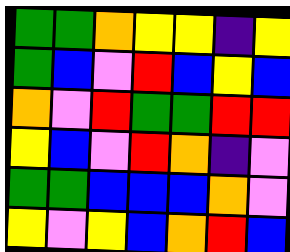[["green", "green", "orange", "yellow", "yellow", "indigo", "yellow"], ["green", "blue", "violet", "red", "blue", "yellow", "blue"], ["orange", "violet", "red", "green", "green", "red", "red"], ["yellow", "blue", "violet", "red", "orange", "indigo", "violet"], ["green", "green", "blue", "blue", "blue", "orange", "violet"], ["yellow", "violet", "yellow", "blue", "orange", "red", "blue"]]